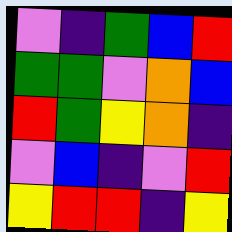[["violet", "indigo", "green", "blue", "red"], ["green", "green", "violet", "orange", "blue"], ["red", "green", "yellow", "orange", "indigo"], ["violet", "blue", "indigo", "violet", "red"], ["yellow", "red", "red", "indigo", "yellow"]]